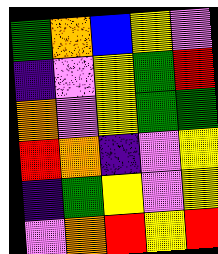[["green", "orange", "blue", "yellow", "violet"], ["indigo", "violet", "yellow", "green", "red"], ["orange", "violet", "yellow", "green", "green"], ["red", "orange", "indigo", "violet", "yellow"], ["indigo", "green", "yellow", "violet", "yellow"], ["violet", "orange", "red", "yellow", "red"]]